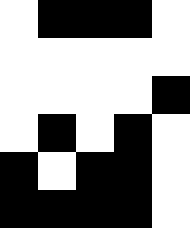[["white", "black", "black", "black", "white"], ["white", "white", "white", "white", "white"], ["white", "white", "white", "white", "black"], ["white", "black", "white", "black", "white"], ["black", "white", "black", "black", "white"], ["black", "black", "black", "black", "white"]]